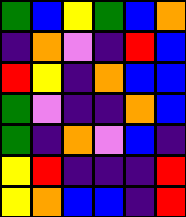[["green", "blue", "yellow", "green", "blue", "orange"], ["indigo", "orange", "violet", "indigo", "red", "blue"], ["red", "yellow", "indigo", "orange", "blue", "blue"], ["green", "violet", "indigo", "indigo", "orange", "blue"], ["green", "indigo", "orange", "violet", "blue", "indigo"], ["yellow", "red", "indigo", "indigo", "indigo", "red"], ["yellow", "orange", "blue", "blue", "indigo", "red"]]